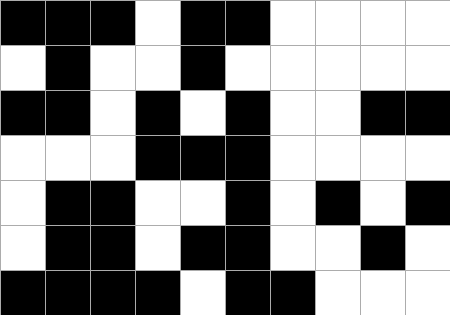[["black", "black", "black", "white", "black", "black", "white", "white", "white", "white"], ["white", "black", "white", "white", "black", "white", "white", "white", "white", "white"], ["black", "black", "white", "black", "white", "black", "white", "white", "black", "black"], ["white", "white", "white", "black", "black", "black", "white", "white", "white", "white"], ["white", "black", "black", "white", "white", "black", "white", "black", "white", "black"], ["white", "black", "black", "white", "black", "black", "white", "white", "black", "white"], ["black", "black", "black", "black", "white", "black", "black", "white", "white", "white"]]